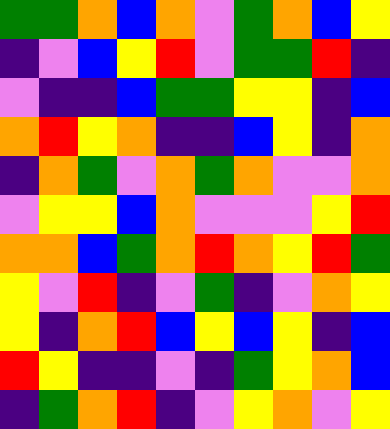[["green", "green", "orange", "blue", "orange", "violet", "green", "orange", "blue", "yellow"], ["indigo", "violet", "blue", "yellow", "red", "violet", "green", "green", "red", "indigo"], ["violet", "indigo", "indigo", "blue", "green", "green", "yellow", "yellow", "indigo", "blue"], ["orange", "red", "yellow", "orange", "indigo", "indigo", "blue", "yellow", "indigo", "orange"], ["indigo", "orange", "green", "violet", "orange", "green", "orange", "violet", "violet", "orange"], ["violet", "yellow", "yellow", "blue", "orange", "violet", "violet", "violet", "yellow", "red"], ["orange", "orange", "blue", "green", "orange", "red", "orange", "yellow", "red", "green"], ["yellow", "violet", "red", "indigo", "violet", "green", "indigo", "violet", "orange", "yellow"], ["yellow", "indigo", "orange", "red", "blue", "yellow", "blue", "yellow", "indigo", "blue"], ["red", "yellow", "indigo", "indigo", "violet", "indigo", "green", "yellow", "orange", "blue"], ["indigo", "green", "orange", "red", "indigo", "violet", "yellow", "orange", "violet", "yellow"]]